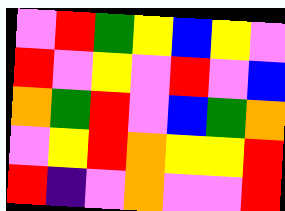[["violet", "red", "green", "yellow", "blue", "yellow", "violet"], ["red", "violet", "yellow", "violet", "red", "violet", "blue"], ["orange", "green", "red", "violet", "blue", "green", "orange"], ["violet", "yellow", "red", "orange", "yellow", "yellow", "red"], ["red", "indigo", "violet", "orange", "violet", "violet", "red"]]